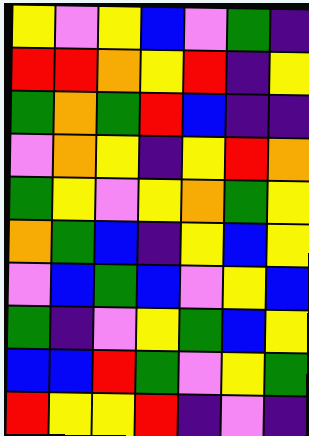[["yellow", "violet", "yellow", "blue", "violet", "green", "indigo"], ["red", "red", "orange", "yellow", "red", "indigo", "yellow"], ["green", "orange", "green", "red", "blue", "indigo", "indigo"], ["violet", "orange", "yellow", "indigo", "yellow", "red", "orange"], ["green", "yellow", "violet", "yellow", "orange", "green", "yellow"], ["orange", "green", "blue", "indigo", "yellow", "blue", "yellow"], ["violet", "blue", "green", "blue", "violet", "yellow", "blue"], ["green", "indigo", "violet", "yellow", "green", "blue", "yellow"], ["blue", "blue", "red", "green", "violet", "yellow", "green"], ["red", "yellow", "yellow", "red", "indigo", "violet", "indigo"]]